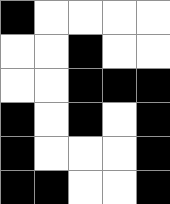[["black", "white", "white", "white", "white"], ["white", "white", "black", "white", "white"], ["white", "white", "black", "black", "black"], ["black", "white", "black", "white", "black"], ["black", "white", "white", "white", "black"], ["black", "black", "white", "white", "black"]]